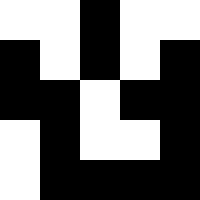[["white", "white", "black", "white", "white"], ["black", "white", "black", "white", "black"], ["black", "black", "white", "black", "black"], ["white", "black", "white", "white", "black"], ["white", "black", "black", "black", "black"]]